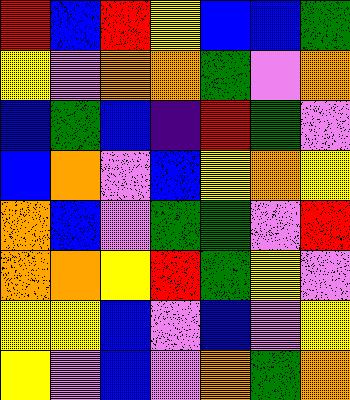[["red", "blue", "red", "yellow", "blue", "blue", "green"], ["yellow", "violet", "orange", "orange", "green", "violet", "orange"], ["blue", "green", "blue", "indigo", "red", "green", "violet"], ["blue", "orange", "violet", "blue", "yellow", "orange", "yellow"], ["orange", "blue", "violet", "green", "green", "violet", "red"], ["orange", "orange", "yellow", "red", "green", "yellow", "violet"], ["yellow", "yellow", "blue", "violet", "blue", "violet", "yellow"], ["yellow", "violet", "blue", "violet", "orange", "green", "orange"]]